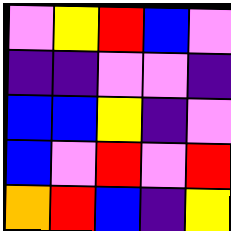[["violet", "yellow", "red", "blue", "violet"], ["indigo", "indigo", "violet", "violet", "indigo"], ["blue", "blue", "yellow", "indigo", "violet"], ["blue", "violet", "red", "violet", "red"], ["orange", "red", "blue", "indigo", "yellow"]]